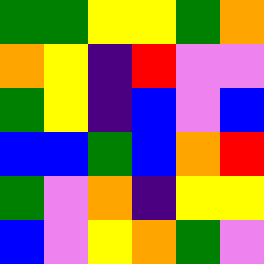[["green", "green", "yellow", "yellow", "green", "orange"], ["orange", "yellow", "indigo", "red", "violet", "violet"], ["green", "yellow", "indigo", "blue", "violet", "blue"], ["blue", "blue", "green", "blue", "orange", "red"], ["green", "violet", "orange", "indigo", "yellow", "yellow"], ["blue", "violet", "yellow", "orange", "green", "violet"]]